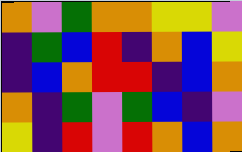[["orange", "violet", "green", "orange", "orange", "yellow", "yellow", "violet"], ["indigo", "green", "blue", "red", "indigo", "orange", "blue", "yellow"], ["indigo", "blue", "orange", "red", "red", "indigo", "blue", "orange"], ["orange", "indigo", "green", "violet", "green", "blue", "indigo", "violet"], ["yellow", "indigo", "red", "violet", "red", "orange", "blue", "orange"]]